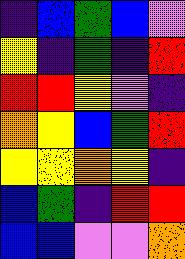[["indigo", "blue", "green", "blue", "violet"], ["yellow", "indigo", "green", "indigo", "red"], ["red", "red", "yellow", "violet", "indigo"], ["orange", "yellow", "blue", "green", "red"], ["yellow", "yellow", "orange", "yellow", "indigo"], ["blue", "green", "indigo", "red", "red"], ["blue", "blue", "violet", "violet", "orange"]]